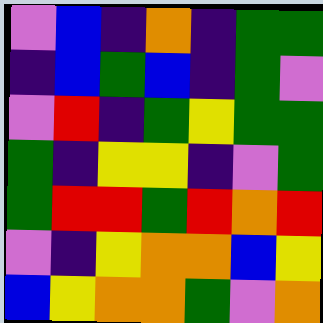[["violet", "blue", "indigo", "orange", "indigo", "green", "green"], ["indigo", "blue", "green", "blue", "indigo", "green", "violet"], ["violet", "red", "indigo", "green", "yellow", "green", "green"], ["green", "indigo", "yellow", "yellow", "indigo", "violet", "green"], ["green", "red", "red", "green", "red", "orange", "red"], ["violet", "indigo", "yellow", "orange", "orange", "blue", "yellow"], ["blue", "yellow", "orange", "orange", "green", "violet", "orange"]]